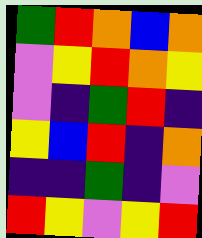[["green", "red", "orange", "blue", "orange"], ["violet", "yellow", "red", "orange", "yellow"], ["violet", "indigo", "green", "red", "indigo"], ["yellow", "blue", "red", "indigo", "orange"], ["indigo", "indigo", "green", "indigo", "violet"], ["red", "yellow", "violet", "yellow", "red"]]